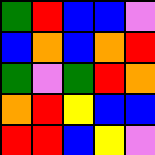[["green", "red", "blue", "blue", "violet"], ["blue", "orange", "blue", "orange", "red"], ["green", "violet", "green", "red", "orange"], ["orange", "red", "yellow", "blue", "blue"], ["red", "red", "blue", "yellow", "violet"]]